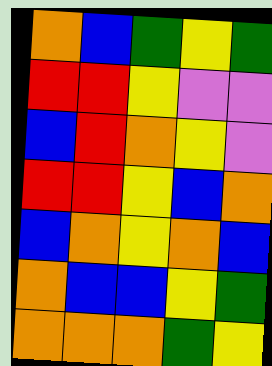[["orange", "blue", "green", "yellow", "green"], ["red", "red", "yellow", "violet", "violet"], ["blue", "red", "orange", "yellow", "violet"], ["red", "red", "yellow", "blue", "orange"], ["blue", "orange", "yellow", "orange", "blue"], ["orange", "blue", "blue", "yellow", "green"], ["orange", "orange", "orange", "green", "yellow"]]